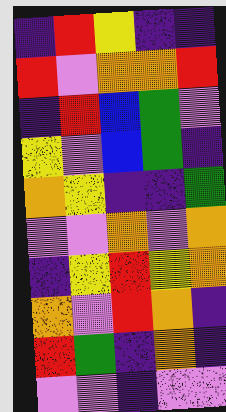[["indigo", "red", "yellow", "indigo", "indigo"], ["red", "violet", "orange", "orange", "red"], ["indigo", "red", "blue", "green", "violet"], ["yellow", "violet", "blue", "green", "indigo"], ["orange", "yellow", "indigo", "indigo", "green"], ["violet", "violet", "orange", "violet", "orange"], ["indigo", "yellow", "red", "yellow", "orange"], ["orange", "violet", "red", "orange", "indigo"], ["red", "green", "indigo", "orange", "indigo"], ["violet", "violet", "indigo", "violet", "violet"]]